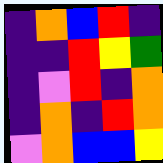[["indigo", "orange", "blue", "red", "indigo"], ["indigo", "indigo", "red", "yellow", "green"], ["indigo", "violet", "red", "indigo", "orange"], ["indigo", "orange", "indigo", "red", "orange"], ["violet", "orange", "blue", "blue", "yellow"]]